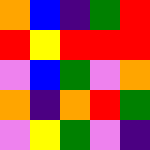[["orange", "blue", "indigo", "green", "red"], ["red", "yellow", "red", "red", "red"], ["violet", "blue", "green", "violet", "orange"], ["orange", "indigo", "orange", "red", "green"], ["violet", "yellow", "green", "violet", "indigo"]]